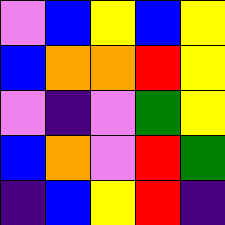[["violet", "blue", "yellow", "blue", "yellow"], ["blue", "orange", "orange", "red", "yellow"], ["violet", "indigo", "violet", "green", "yellow"], ["blue", "orange", "violet", "red", "green"], ["indigo", "blue", "yellow", "red", "indigo"]]